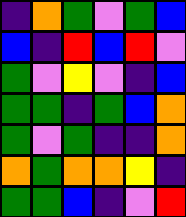[["indigo", "orange", "green", "violet", "green", "blue"], ["blue", "indigo", "red", "blue", "red", "violet"], ["green", "violet", "yellow", "violet", "indigo", "blue"], ["green", "green", "indigo", "green", "blue", "orange"], ["green", "violet", "green", "indigo", "indigo", "orange"], ["orange", "green", "orange", "orange", "yellow", "indigo"], ["green", "green", "blue", "indigo", "violet", "red"]]